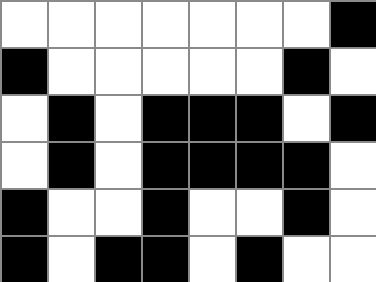[["white", "white", "white", "white", "white", "white", "white", "black"], ["black", "white", "white", "white", "white", "white", "black", "white"], ["white", "black", "white", "black", "black", "black", "white", "black"], ["white", "black", "white", "black", "black", "black", "black", "white"], ["black", "white", "white", "black", "white", "white", "black", "white"], ["black", "white", "black", "black", "white", "black", "white", "white"]]